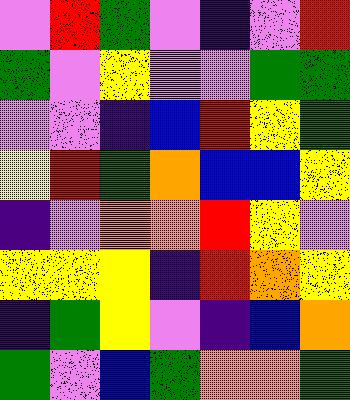[["violet", "red", "green", "violet", "indigo", "violet", "red"], ["green", "violet", "yellow", "violet", "violet", "green", "green"], ["violet", "violet", "indigo", "blue", "red", "yellow", "green"], ["yellow", "red", "green", "orange", "blue", "blue", "yellow"], ["indigo", "violet", "orange", "orange", "red", "yellow", "violet"], ["yellow", "yellow", "yellow", "indigo", "red", "orange", "yellow"], ["indigo", "green", "yellow", "violet", "indigo", "blue", "orange"], ["green", "violet", "blue", "green", "orange", "orange", "green"]]